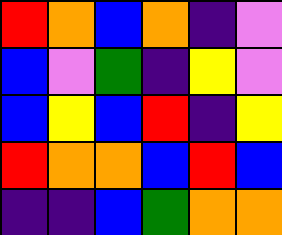[["red", "orange", "blue", "orange", "indigo", "violet"], ["blue", "violet", "green", "indigo", "yellow", "violet"], ["blue", "yellow", "blue", "red", "indigo", "yellow"], ["red", "orange", "orange", "blue", "red", "blue"], ["indigo", "indigo", "blue", "green", "orange", "orange"]]